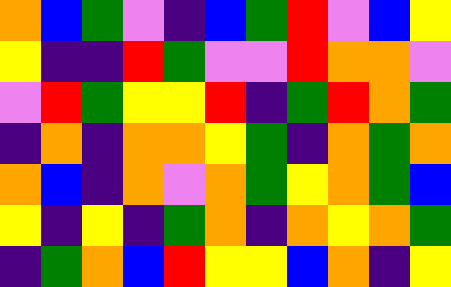[["orange", "blue", "green", "violet", "indigo", "blue", "green", "red", "violet", "blue", "yellow"], ["yellow", "indigo", "indigo", "red", "green", "violet", "violet", "red", "orange", "orange", "violet"], ["violet", "red", "green", "yellow", "yellow", "red", "indigo", "green", "red", "orange", "green"], ["indigo", "orange", "indigo", "orange", "orange", "yellow", "green", "indigo", "orange", "green", "orange"], ["orange", "blue", "indigo", "orange", "violet", "orange", "green", "yellow", "orange", "green", "blue"], ["yellow", "indigo", "yellow", "indigo", "green", "orange", "indigo", "orange", "yellow", "orange", "green"], ["indigo", "green", "orange", "blue", "red", "yellow", "yellow", "blue", "orange", "indigo", "yellow"]]